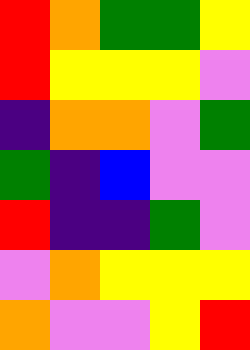[["red", "orange", "green", "green", "yellow"], ["red", "yellow", "yellow", "yellow", "violet"], ["indigo", "orange", "orange", "violet", "green"], ["green", "indigo", "blue", "violet", "violet"], ["red", "indigo", "indigo", "green", "violet"], ["violet", "orange", "yellow", "yellow", "yellow"], ["orange", "violet", "violet", "yellow", "red"]]